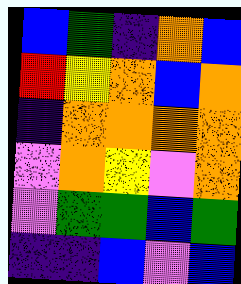[["blue", "green", "indigo", "orange", "blue"], ["red", "yellow", "orange", "blue", "orange"], ["indigo", "orange", "orange", "orange", "orange"], ["violet", "orange", "yellow", "violet", "orange"], ["violet", "green", "green", "blue", "green"], ["indigo", "indigo", "blue", "violet", "blue"]]